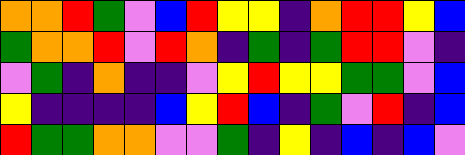[["orange", "orange", "red", "green", "violet", "blue", "red", "yellow", "yellow", "indigo", "orange", "red", "red", "yellow", "blue"], ["green", "orange", "orange", "red", "violet", "red", "orange", "indigo", "green", "indigo", "green", "red", "red", "violet", "indigo"], ["violet", "green", "indigo", "orange", "indigo", "indigo", "violet", "yellow", "red", "yellow", "yellow", "green", "green", "violet", "blue"], ["yellow", "indigo", "indigo", "indigo", "indigo", "blue", "yellow", "red", "blue", "indigo", "green", "violet", "red", "indigo", "blue"], ["red", "green", "green", "orange", "orange", "violet", "violet", "green", "indigo", "yellow", "indigo", "blue", "indigo", "blue", "violet"]]